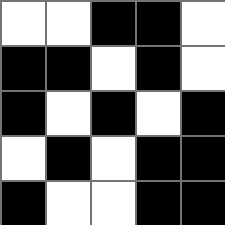[["white", "white", "black", "black", "white"], ["black", "black", "white", "black", "white"], ["black", "white", "black", "white", "black"], ["white", "black", "white", "black", "black"], ["black", "white", "white", "black", "black"]]